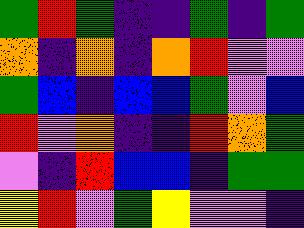[["green", "red", "green", "indigo", "indigo", "green", "indigo", "green"], ["orange", "indigo", "orange", "indigo", "orange", "red", "violet", "violet"], ["green", "blue", "indigo", "blue", "blue", "green", "violet", "blue"], ["red", "violet", "orange", "indigo", "indigo", "red", "orange", "green"], ["violet", "indigo", "red", "blue", "blue", "indigo", "green", "green"], ["yellow", "red", "violet", "green", "yellow", "violet", "violet", "indigo"]]